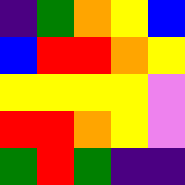[["indigo", "green", "orange", "yellow", "blue"], ["blue", "red", "red", "orange", "yellow"], ["yellow", "yellow", "yellow", "yellow", "violet"], ["red", "red", "orange", "yellow", "violet"], ["green", "red", "green", "indigo", "indigo"]]